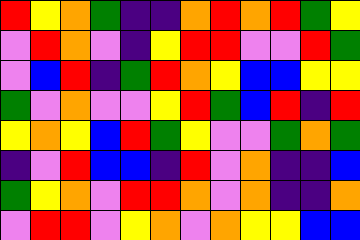[["red", "yellow", "orange", "green", "indigo", "indigo", "orange", "red", "orange", "red", "green", "yellow"], ["violet", "red", "orange", "violet", "indigo", "yellow", "red", "red", "violet", "violet", "red", "green"], ["violet", "blue", "red", "indigo", "green", "red", "orange", "yellow", "blue", "blue", "yellow", "yellow"], ["green", "violet", "orange", "violet", "violet", "yellow", "red", "green", "blue", "red", "indigo", "red"], ["yellow", "orange", "yellow", "blue", "red", "green", "yellow", "violet", "violet", "green", "orange", "green"], ["indigo", "violet", "red", "blue", "blue", "indigo", "red", "violet", "orange", "indigo", "indigo", "blue"], ["green", "yellow", "orange", "violet", "red", "red", "orange", "violet", "orange", "indigo", "indigo", "orange"], ["violet", "red", "red", "violet", "yellow", "orange", "violet", "orange", "yellow", "yellow", "blue", "blue"]]